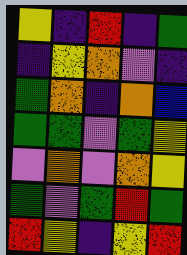[["yellow", "indigo", "red", "indigo", "green"], ["indigo", "yellow", "orange", "violet", "indigo"], ["green", "orange", "indigo", "orange", "blue"], ["green", "green", "violet", "green", "yellow"], ["violet", "orange", "violet", "orange", "yellow"], ["green", "violet", "green", "red", "green"], ["red", "yellow", "indigo", "yellow", "red"]]